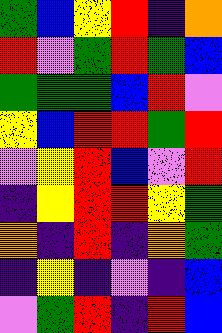[["green", "blue", "yellow", "red", "indigo", "orange"], ["red", "violet", "green", "red", "green", "blue"], ["green", "green", "green", "blue", "red", "violet"], ["yellow", "blue", "red", "red", "green", "red"], ["violet", "yellow", "red", "blue", "violet", "red"], ["indigo", "yellow", "red", "red", "yellow", "green"], ["orange", "indigo", "red", "indigo", "orange", "green"], ["indigo", "yellow", "indigo", "violet", "indigo", "blue"], ["violet", "green", "red", "indigo", "red", "blue"]]